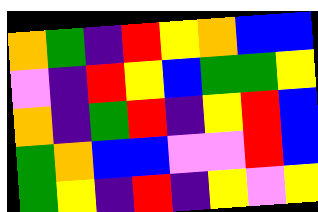[["orange", "green", "indigo", "red", "yellow", "orange", "blue", "blue"], ["violet", "indigo", "red", "yellow", "blue", "green", "green", "yellow"], ["orange", "indigo", "green", "red", "indigo", "yellow", "red", "blue"], ["green", "orange", "blue", "blue", "violet", "violet", "red", "blue"], ["green", "yellow", "indigo", "red", "indigo", "yellow", "violet", "yellow"]]